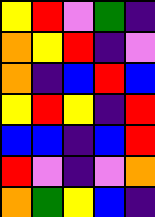[["yellow", "red", "violet", "green", "indigo"], ["orange", "yellow", "red", "indigo", "violet"], ["orange", "indigo", "blue", "red", "blue"], ["yellow", "red", "yellow", "indigo", "red"], ["blue", "blue", "indigo", "blue", "red"], ["red", "violet", "indigo", "violet", "orange"], ["orange", "green", "yellow", "blue", "indigo"]]